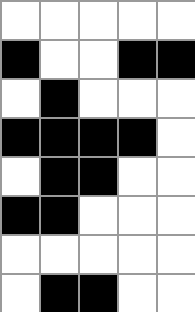[["white", "white", "white", "white", "white"], ["black", "white", "white", "black", "black"], ["white", "black", "white", "white", "white"], ["black", "black", "black", "black", "white"], ["white", "black", "black", "white", "white"], ["black", "black", "white", "white", "white"], ["white", "white", "white", "white", "white"], ["white", "black", "black", "white", "white"]]